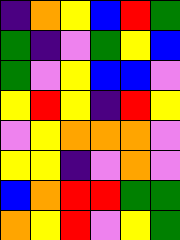[["indigo", "orange", "yellow", "blue", "red", "green"], ["green", "indigo", "violet", "green", "yellow", "blue"], ["green", "violet", "yellow", "blue", "blue", "violet"], ["yellow", "red", "yellow", "indigo", "red", "yellow"], ["violet", "yellow", "orange", "orange", "orange", "violet"], ["yellow", "yellow", "indigo", "violet", "orange", "violet"], ["blue", "orange", "red", "red", "green", "green"], ["orange", "yellow", "red", "violet", "yellow", "green"]]